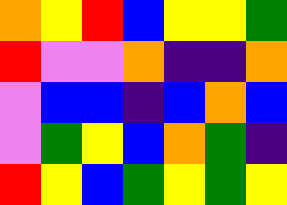[["orange", "yellow", "red", "blue", "yellow", "yellow", "green"], ["red", "violet", "violet", "orange", "indigo", "indigo", "orange"], ["violet", "blue", "blue", "indigo", "blue", "orange", "blue"], ["violet", "green", "yellow", "blue", "orange", "green", "indigo"], ["red", "yellow", "blue", "green", "yellow", "green", "yellow"]]